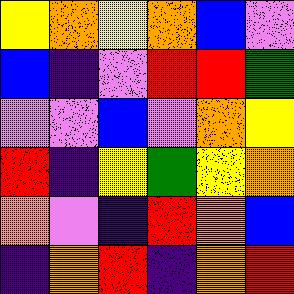[["yellow", "orange", "yellow", "orange", "blue", "violet"], ["blue", "indigo", "violet", "red", "red", "green"], ["violet", "violet", "blue", "violet", "orange", "yellow"], ["red", "indigo", "yellow", "green", "yellow", "orange"], ["orange", "violet", "indigo", "red", "orange", "blue"], ["indigo", "orange", "red", "indigo", "orange", "red"]]